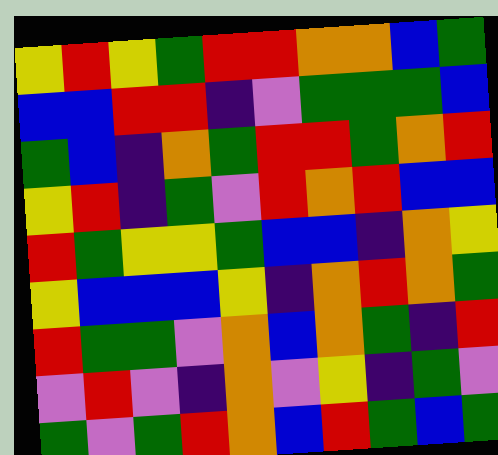[["yellow", "red", "yellow", "green", "red", "red", "orange", "orange", "blue", "green"], ["blue", "blue", "red", "red", "indigo", "violet", "green", "green", "green", "blue"], ["green", "blue", "indigo", "orange", "green", "red", "red", "green", "orange", "red"], ["yellow", "red", "indigo", "green", "violet", "red", "orange", "red", "blue", "blue"], ["red", "green", "yellow", "yellow", "green", "blue", "blue", "indigo", "orange", "yellow"], ["yellow", "blue", "blue", "blue", "yellow", "indigo", "orange", "red", "orange", "green"], ["red", "green", "green", "violet", "orange", "blue", "orange", "green", "indigo", "red"], ["violet", "red", "violet", "indigo", "orange", "violet", "yellow", "indigo", "green", "violet"], ["green", "violet", "green", "red", "orange", "blue", "red", "green", "blue", "green"]]